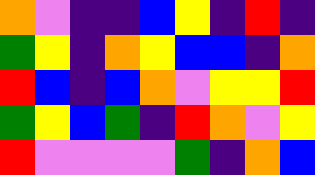[["orange", "violet", "indigo", "indigo", "blue", "yellow", "indigo", "red", "indigo"], ["green", "yellow", "indigo", "orange", "yellow", "blue", "blue", "indigo", "orange"], ["red", "blue", "indigo", "blue", "orange", "violet", "yellow", "yellow", "red"], ["green", "yellow", "blue", "green", "indigo", "red", "orange", "violet", "yellow"], ["red", "violet", "violet", "violet", "violet", "green", "indigo", "orange", "blue"]]